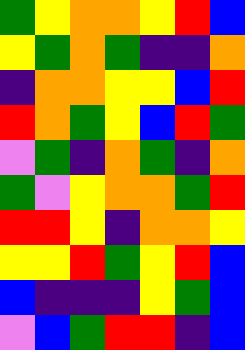[["green", "yellow", "orange", "orange", "yellow", "red", "blue"], ["yellow", "green", "orange", "green", "indigo", "indigo", "orange"], ["indigo", "orange", "orange", "yellow", "yellow", "blue", "red"], ["red", "orange", "green", "yellow", "blue", "red", "green"], ["violet", "green", "indigo", "orange", "green", "indigo", "orange"], ["green", "violet", "yellow", "orange", "orange", "green", "red"], ["red", "red", "yellow", "indigo", "orange", "orange", "yellow"], ["yellow", "yellow", "red", "green", "yellow", "red", "blue"], ["blue", "indigo", "indigo", "indigo", "yellow", "green", "blue"], ["violet", "blue", "green", "red", "red", "indigo", "blue"]]